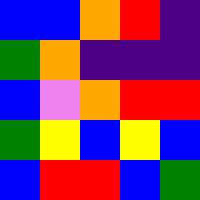[["blue", "blue", "orange", "red", "indigo"], ["green", "orange", "indigo", "indigo", "indigo"], ["blue", "violet", "orange", "red", "red"], ["green", "yellow", "blue", "yellow", "blue"], ["blue", "red", "red", "blue", "green"]]